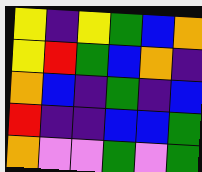[["yellow", "indigo", "yellow", "green", "blue", "orange"], ["yellow", "red", "green", "blue", "orange", "indigo"], ["orange", "blue", "indigo", "green", "indigo", "blue"], ["red", "indigo", "indigo", "blue", "blue", "green"], ["orange", "violet", "violet", "green", "violet", "green"]]